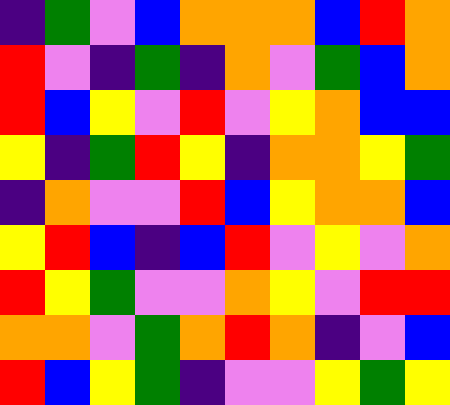[["indigo", "green", "violet", "blue", "orange", "orange", "orange", "blue", "red", "orange"], ["red", "violet", "indigo", "green", "indigo", "orange", "violet", "green", "blue", "orange"], ["red", "blue", "yellow", "violet", "red", "violet", "yellow", "orange", "blue", "blue"], ["yellow", "indigo", "green", "red", "yellow", "indigo", "orange", "orange", "yellow", "green"], ["indigo", "orange", "violet", "violet", "red", "blue", "yellow", "orange", "orange", "blue"], ["yellow", "red", "blue", "indigo", "blue", "red", "violet", "yellow", "violet", "orange"], ["red", "yellow", "green", "violet", "violet", "orange", "yellow", "violet", "red", "red"], ["orange", "orange", "violet", "green", "orange", "red", "orange", "indigo", "violet", "blue"], ["red", "blue", "yellow", "green", "indigo", "violet", "violet", "yellow", "green", "yellow"]]